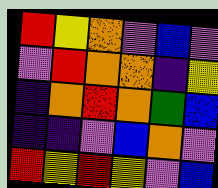[["red", "yellow", "orange", "violet", "blue", "violet"], ["violet", "red", "orange", "orange", "indigo", "yellow"], ["indigo", "orange", "red", "orange", "green", "blue"], ["indigo", "indigo", "violet", "blue", "orange", "violet"], ["red", "yellow", "red", "yellow", "violet", "blue"]]